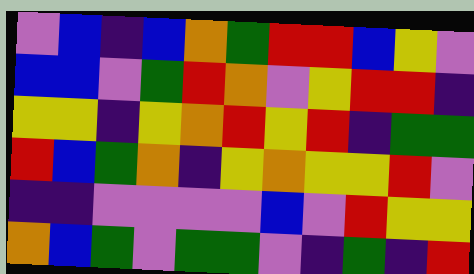[["violet", "blue", "indigo", "blue", "orange", "green", "red", "red", "blue", "yellow", "violet"], ["blue", "blue", "violet", "green", "red", "orange", "violet", "yellow", "red", "red", "indigo"], ["yellow", "yellow", "indigo", "yellow", "orange", "red", "yellow", "red", "indigo", "green", "green"], ["red", "blue", "green", "orange", "indigo", "yellow", "orange", "yellow", "yellow", "red", "violet"], ["indigo", "indigo", "violet", "violet", "violet", "violet", "blue", "violet", "red", "yellow", "yellow"], ["orange", "blue", "green", "violet", "green", "green", "violet", "indigo", "green", "indigo", "red"]]